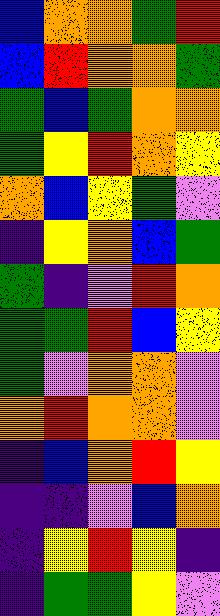[["blue", "orange", "orange", "green", "red"], ["blue", "red", "orange", "orange", "green"], ["green", "blue", "green", "orange", "orange"], ["green", "yellow", "red", "orange", "yellow"], ["orange", "blue", "yellow", "green", "violet"], ["indigo", "yellow", "orange", "blue", "green"], ["green", "indigo", "violet", "red", "orange"], ["green", "green", "red", "blue", "yellow"], ["green", "violet", "orange", "orange", "violet"], ["orange", "red", "orange", "orange", "violet"], ["indigo", "blue", "orange", "red", "yellow"], ["indigo", "indigo", "violet", "blue", "orange"], ["indigo", "yellow", "red", "yellow", "indigo"], ["indigo", "green", "green", "yellow", "violet"]]